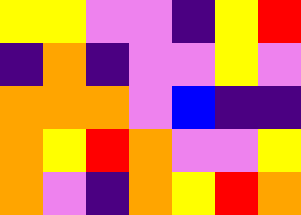[["yellow", "yellow", "violet", "violet", "indigo", "yellow", "red"], ["indigo", "orange", "indigo", "violet", "violet", "yellow", "violet"], ["orange", "orange", "orange", "violet", "blue", "indigo", "indigo"], ["orange", "yellow", "red", "orange", "violet", "violet", "yellow"], ["orange", "violet", "indigo", "orange", "yellow", "red", "orange"]]